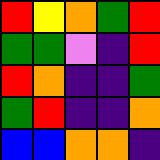[["red", "yellow", "orange", "green", "red"], ["green", "green", "violet", "indigo", "red"], ["red", "orange", "indigo", "indigo", "green"], ["green", "red", "indigo", "indigo", "orange"], ["blue", "blue", "orange", "orange", "indigo"]]